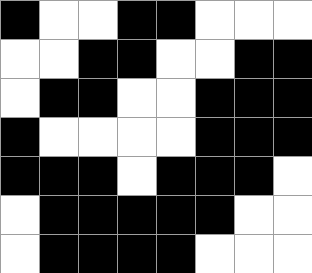[["black", "white", "white", "black", "black", "white", "white", "white"], ["white", "white", "black", "black", "white", "white", "black", "black"], ["white", "black", "black", "white", "white", "black", "black", "black"], ["black", "white", "white", "white", "white", "black", "black", "black"], ["black", "black", "black", "white", "black", "black", "black", "white"], ["white", "black", "black", "black", "black", "black", "white", "white"], ["white", "black", "black", "black", "black", "white", "white", "white"]]